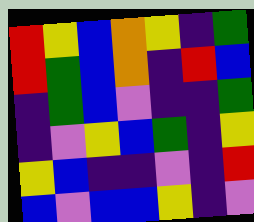[["red", "yellow", "blue", "orange", "yellow", "indigo", "green"], ["red", "green", "blue", "orange", "indigo", "red", "blue"], ["indigo", "green", "blue", "violet", "indigo", "indigo", "green"], ["indigo", "violet", "yellow", "blue", "green", "indigo", "yellow"], ["yellow", "blue", "indigo", "indigo", "violet", "indigo", "red"], ["blue", "violet", "blue", "blue", "yellow", "indigo", "violet"]]